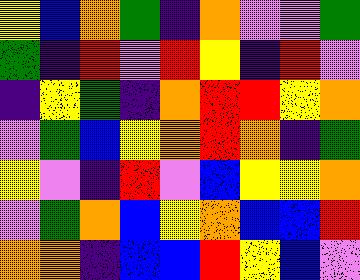[["yellow", "blue", "orange", "green", "indigo", "orange", "violet", "violet", "green"], ["green", "indigo", "red", "violet", "red", "yellow", "indigo", "red", "violet"], ["indigo", "yellow", "green", "indigo", "orange", "red", "red", "yellow", "orange"], ["violet", "green", "blue", "yellow", "orange", "red", "orange", "indigo", "green"], ["yellow", "violet", "indigo", "red", "violet", "blue", "yellow", "yellow", "orange"], ["violet", "green", "orange", "blue", "yellow", "orange", "blue", "blue", "red"], ["orange", "orange", "indigo", "blue", "blue", "red", "yellow", "blue", "violet"]]